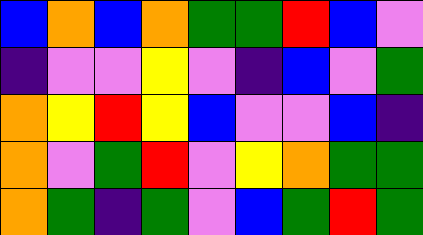[["blue", "orange", "blue", "orange", "green", "green", "red", "blue", "violet"], ["indigo", "violet", "violet", "yellow", "violet", "indigo", "blue", "violet", "green"], ["orange", "yellow", "red", "yellow", "blue", "violet", "violet", "blue", "indigo"], ["orange", "violet", "green", "red", "violet", "yellow", "orange", "green", "green"], ["orange", "green", "indigo", "green", "violet", "blue", "green", "red", "green"]]